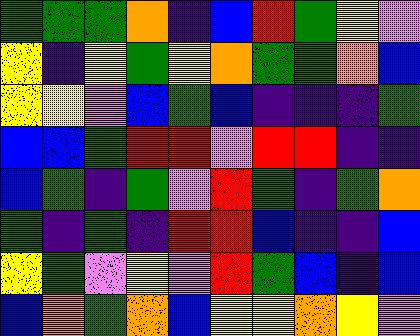[["green", "green", "green", "orange", "indigo", "blue", "red", "green", "yellow", "violet"], ["yellow", "indigo", "yellow", "green", "yellow", "orange", "green", "green", "orange", "blue"], ["yellow", "yellow", "violet", "blue", "green", "blue", "indigo", "indigo", "indigo", "green"], ["blue", "blue", "green", "red", "red", "violet", "red", "red", "indigo", "indigo"], ["blue", "green", "indigo", "green", "violet", "red", "green", "indigo", "green", "orange"], ["green", "indigo", "green", "indigo", "red", "red", "blue", "indigo", "indigo", "blue"], ["yellow", "green", "violet", "yellow", "violet", "red", "green", "blue", "indigo", "blue"], ["blue", "orange", "green", "orange", "blue", "yellow", "yellow", "orange", "yellow", "violet"]]